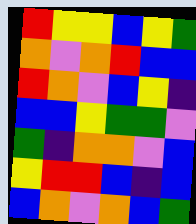[["red", "yellow", "yellow", "blue", "yellow", "green"], ["orange", "violet", "orange", "red", "blue", "blue"], ["red", "orange", "violet", "blue", "yellow", "indigo"], ["blue", "blue", "yellow", "green", "green", "violet"], ["green", "indigo", "orange", "orange", "violet", "blue"], ["yellow", "red", "red", "blue", "indigo", "blue"], ["blue", "orange", "violet", "orange", "blue", "green"]]